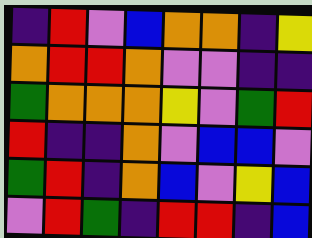[["indigo", "red", "violet", "blue", "orange", "orange", "indigo", "yellow"], ["orange", "red", "red", "orange", "violet", "violet", "indigo", "indigo"], ["green", "orange", "orange", "orange", "yellow", "violet", "green", "red"], ["red", "indigo", "indigo", "orange", "violet", "blue", "blue", "violet"], ["green", "red", "indigo", "orange", "blue", "violet", "yellow", "blue"], ["violet", "red", "green", "indigo", "red", "red", "indigo", "blue"]]